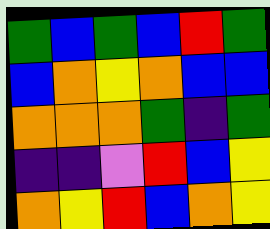[["green", "blue", "green", "blue", "red", "green"], ["blue", "orange", "yellow", "orange", "blue", "blue"], ["orange", "orange", "orange", "green", "indigo", "green"], ["indigo", "indigo", "violet", "red", "blue", "yellow"], ["orange", "yellow", "red", "blue", "orange", "yellow"]]